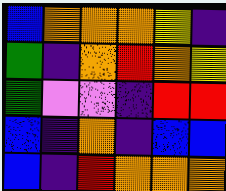[["blue", "orange", "orange", "orange", "yellow", "indigo"], ["green", "indigo", "orange", "red", "orange", "yellow"], ["green", "violet", "violet", "indigo", "red", "red"], ["blue", "indigo", "orange", "indigo", "blue", "blue"], ["blue", "indigo", "red", "orange", "orange", "orange"]]